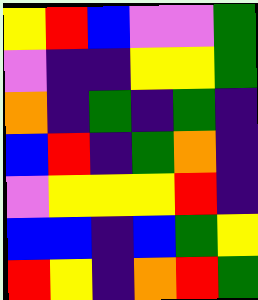[["yellow", "red", "blue", "violet", "violet", "green"], ["violet", "indigo", "indigo", "yellow", "yellow", "green"], ["orange", "indigo", "green", "indigo", "green", "indigo"], ["blue", "red", "indigo", "green", "orange", "indigo"], ["violet", "yellow", "yellow", "yellow", "red", "indigo"], ["blue", "blue", "indigo", "blue", "green", "yellow"], ["red", "yellow", "indigo", "orange", "red", "green"]]